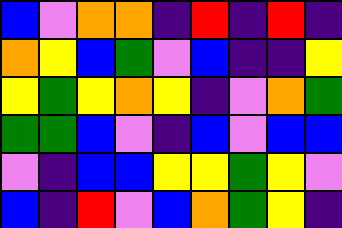[["blue", "violet", "orange", "orange", "indigo", "red", "indigo", "red", "indigo"], ["orange", "yellow", "blue", "green", "violet", "blue", "indigo", "indigo", "yellow"], ["yellow", "green", "yellow", "orange", "yellow", "indigo", "violet", "orange", "green"], ["green", "green", "blue", "violet", "indigo", "blue", "violet", "blue", "blue"], ["violet", "indigo", "blue", "blue", "yellow", "yellow", "green", "yellow", "violet"], ["blue", "indigo", "red", "violet", "blue", "orange", "green", "yellow", "indigo"]]